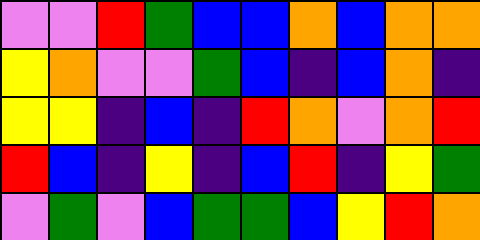[["violet", "violet", "red", "green", "blue", "blue", "orange", "blue", "orange", "orange"], ["yellow", "orange", "violet", "violet", "green", "blue", "indigo", "blue", "orange", "indigo"], ["yellow", "yellow", "indigo", "blue", "indigo", "red", "orange", "violet", "orange", "red"], ["red", "blue", "indigo", "yellow", "indigo", "blue", "red", "indigo", "yellow", "green"], ["violet", "green", "violet", "blue", "green", "green", "blue", "yellow", "red", "orange"]]